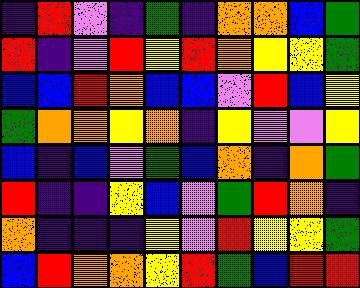[["indigo", "red", "violet", "indigo", "green", "indigo", "orange", "orange", "blue", "green"], ["red", "indigo", "violet", "red", "yellow", "red", "orange", "yellow", "yellow", "green"], ["blue", "blue", "red", "orange", "blue", "blue", "violet", "red", "blue", "yellow"], ["green", "orange", "orange", "yellow", "orange", "indigo", "yellow", "violet", "violet", "yellow"], ["blue", "indigo", "blue", "violet", "green", "blue", "orange", "indigo", "orange", "green"], ["red", "indigo", "indigo", "yellow", "blue", "violet", "green", "red", "orange", "indigo"], ["orange", "indigo", "indigo", "indigo", "yellow", "violet", "red", "yellow", "yellow", "green"], ["blue", "red", "orange", "orange", "yellow", "red", "green", "blue", "red", "red"]]